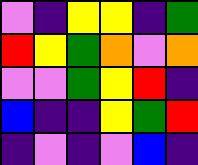[["violet", "indigo", "yellow", "yellow", "indigo", "green"], ["red", "yellow", "green", "orange", "violet", "orange"], ["violet", "violet", "green", "yellow", "red", "indigo"], ["blue", "indigo", "indigo", "yellow", "green", "red"], ["indigo", "violet", "indigo", "violet", "blue", "indigo"]]